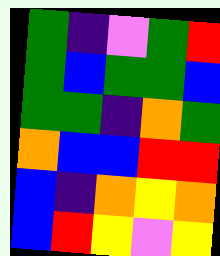[["green", "indigo", "violet", "green", "red"], ["green", "blue", "green", "green", "blue"], ["green", "green", "indigo", "orange", "green"], ["orange", "blue", "blue", "red", "red"], ["blue", "indigo", "orange", "yellow", "orange"], ["blue", "red", "yellow", "violet", "yellow"]]